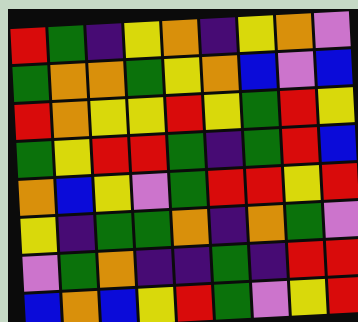[["red", "green", "indigo", "yellow", "orange", "indigo", "yellow", "orange", "violet"], ["green", "orange", "orange", "green", "yellow", "orange", "blue", "violet", "blue"], ["red", "orange", "yellow", "yellow", "red", "yellow", "green", "red", "yellow"], ["green", "yellow", "red", "red", "green", "indigo", "green", "red", "blue"], ["orange", "blue", "yellow", "violet", "green", "red", "red", "yellow", "red"], ["yellow", "indigo", "green", "green", "orange", "indigo", "orange", "green", "violet"], ["violet", "green", "orange", "indigo", "indigo", "green", "indigo", "red", "red"], ["blue", "orange", "blue", "yellow", "red", "green", "violet", "yellow", "red"]]